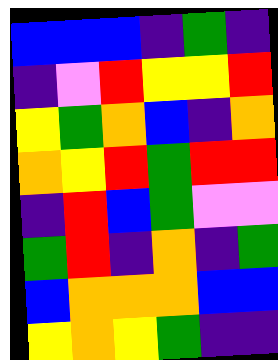[["blue", "blue", "blue", "indigo", "green", "indigo"], ["indigo", "violet", "red", "yellow", "yellow", "red"], ["yellow", "green", "orange", "blue", "indigo", "orange"], ["orange", "yellow", "red", "green", "red", "red"], ["indigo", "red", "blue", "green", "violet", "violet"], ["green", "red", "indigo", "orange", "indigo", "green"], ["blue", "orange", "orange", "orange", "blue", "blue"], ["yellow", "orange", "yellow", "green", "indigo", "indigo"]]